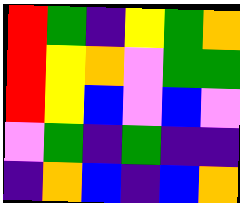[["red", "green", "indigo", "yellow", "green", "orange"], ["red", "yellow", "orange", "violet", "green", "green"], ["red", "yellow", "blue", "violet", "blue", "violet"], ["violet", "green", "indigo", "green", "indigo", "indigo"], ["indigo", "orange", "blue", "indigo", "blue", "orange"]]